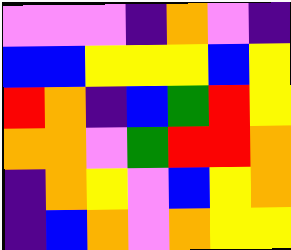[["violet", "violet", "violet", "indigo", "orange", "violet", "indigo"], ["blue", "blue", "yellow", "yellow", "yellow", "blue", "yellow"], ["red", "orange", "indigo", "blue", "green", "red", "yellow"], ["orange", "orange", "violet", "green", "red", "red", "orange"], ["indigo", "orange", "yellow", "violet", "blue", "yellow", "orange"], ["indigo", "blue", "orange", "violet", "orange", "yellow", "yellow"]]